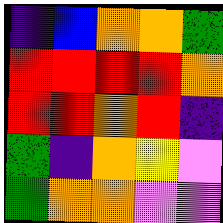[["indigo", "blue", "orange", "orange", "green"], ["red", "red", "red", "red", "orange"], ["red", "red", "orange", "red", "indigo"], ["green", "indigo", "orange", "yellow", "violet"], ["green", "orange", "orange", "violet", "violet"]]